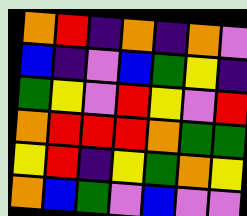[["orange", "red", "indigo", "orange", "indigo", "orange", "violet"], ["blue", "indigo", "violet", "blue", "green", "yellow", "indigo"], ["green", "yellow", "violet", "red", "yellow", "violet", "red"], ["orange", "red", "red", "red", "orange", "green", "green"], ["yellow", "red", "indigo", "yellow", "green", "orange", "yellow"], ["orange", "blue", "green", "violet", "blue", "violet", "violet"]]